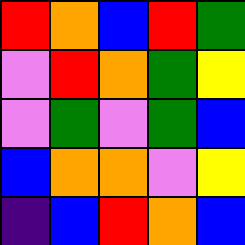[["red", "orange", "blue", "red", "green"], ["violet", "red", "orange", "green", "yellow"], ["violet", "green", "violet", "green", "blue"], ["blue", "orange", "orange", "violet", "yellow"], ["indigo", "blue", "red", "orange", "blue"]]